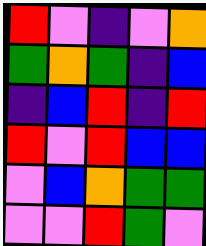[["red", "violet", "indigo", "violet", "orange"], ["green", "orange", "green", "indigo", "blue"], ["indigo", "blue", "red", "indigo", "red"], ["red", "violet", "red", "blue", "blue"], ["violet", "blue", "orange", "green", "green"], ["violet", "violet", "red", "green", "violet"]]